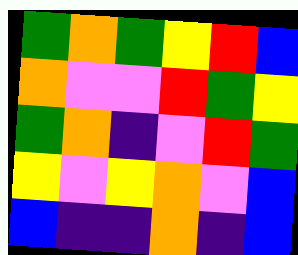[["green", "orange", "green", "yellow", "red", "blue"], ["orange", "violet", "violet", "red", "green", "yellow"], ["green", "orange", "indigo", "violet", "red", "green"], ["yellow", "violet", "yellow", "orange", "violet", "blue"], ["blue", "indigo", "indigo", "orange", "indigo", "blue"]]